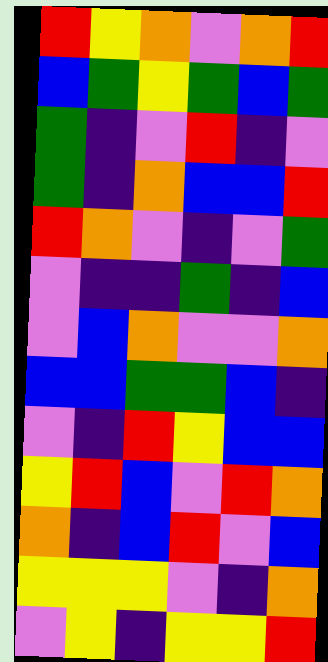[["red", "yellow", "orange", "violet", "orange", "red"], ["blue", "green", "yellow", "green", "blue", "green"], ["green", "indigo", "violet", "red", "indigo", "violet"], ["green", "indigo", "orange", "blue", "blue", "red"], ["red", "orange", "violet", "indigo", "violet", "green"], ["violet", "indigo", "indigo", "green", "indigo", "blue"], ["violet", "blue", "orange", "violet", "violet", "orange"], ["blue", "blue", "green", "green", "blue", "indigo"], ["violet", "indigo", "red", "yellow", "blue", "blue"], ["yellow", "red", "blue", "violet", "red", "orange"], ["orange", "indigo", "blue", "red", "violet", "blue"], ["yellow", "yellow", "yellow", "violet", "indigo", "orange"], ["violet", "yellow", "indigo", "yellow", "yellow", "red"]]